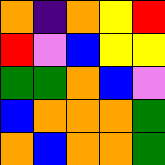[["orange", "indigo", "orange", "yellow", "red"], ["red", "violet", "blue", "yellow", "yellow"], ["green", "green", "orange", "blue", "violet"], ["blue", "orange", "orange", "orange", "green"], ["orange", "blue", "orange", "orange", "green"]]